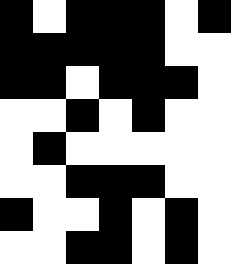[["black", "white", "black", "black", "black", "white", "black"], ["black", "black", "black", "black", "black", "white", "white"], ["black", "black", "white", "black", "black", "black", "white"], ["white", "white", "black", "white", "black", "white", "white"], ["white", "black", "white", "white", "white", "white", "white"], ["white", "white", "black", "black", "black", "white", "white"], ["black", "white", "white", "black", "white", "black", "white"], ["white", "white", "black", "black", "white", "black", "white"]]